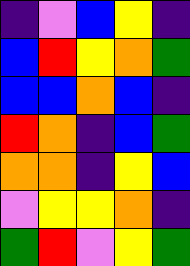[["indigo", "violet", "blue", "yellow", "indigo"], ["blue", "red", "yellow", "orange", "green"], ["blue", "blue", "orange", "blue", "indigo"], ["red", "orange", "indigo", "blue", "green"], ["orange", "orange", "indigo", "yellow", "blue"], ["violet", "yellow", "yellow", "orange", "indigo"], ["green", "red", "violet", "yellow", "green"]]